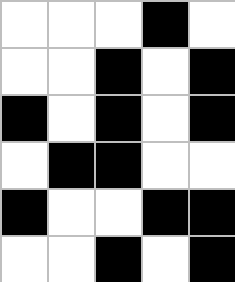[["white", "white", "white", "black", "white"], ["white", "white", "black", "white", "black"], ["black", "white", "black", "white", "black"], ["white", "black", "black", "white", "white"], ["black", "white", "white", "black", "black"], ["white", "white", "black", "white", "black"]]